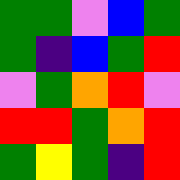[["green", "green", "violet", "blue", "green"], ["green", "indigo", "blue", "green", "red"], ["violet", "green", "orange", "red", "violet"], ["red", "red", "green", "orange", "red"], ["green", "yellow", "green", "indigo", "red"]]